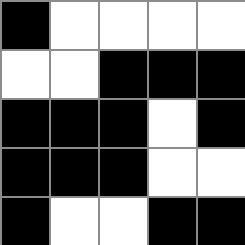[["black", "white", "white", "white", "white"], ["white", "white", "black", "black", "black"], ["black", "black", "black", "white", "black"], ["black", "black", "black", "white", "white"], ["black", "white", "white", "black", "black"]]